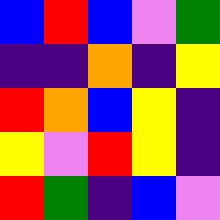[["blue", "red", "blue", "violet", "green"], ["indigo", "indigo", "orange", "indigo", "yellow"], ["red", "orange", "blue", "yellow", "indigo"], ["yellow", "violet", "red", "yellow", "indigo"], ["red", "green", "indigo", "blue", "violet"]]